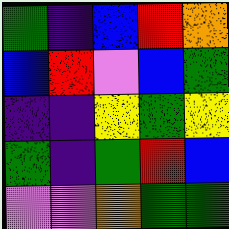[["green", "indigo", "blue", "red", "orange"], ["blue", "red", "violet", "blue", "green"], ["indigo", "indigo", "yellow", "green", "yellow"], ["green", "indigo", "green", "red", "blue"], ["violet", "violet", "orange", "green", "green"]]